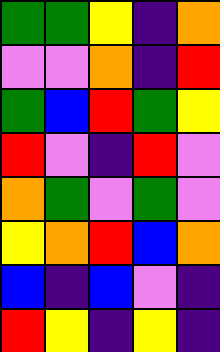[["green", "green", "yellow", "indigo", "orange"], ["violet", "violet", "orange", "indigo", "red"], ["green", "blue", "red", "green", "yellow"], ["red", "violet", "indigo", "red", "violet"], ["orange", "green", "violet", "green", "violet"], ["yellow", "orange", "red", "blue", "orange"], ["blue", "indigo", "blue", "violet", "indigo"], ["red", "yellow", "indigo", "yellow", "indigo"]]